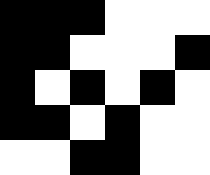[["black", "black", "black", "white", "white", "white"], ["black", "black", "white", "white", "white", "black"], ["black", "white", "black", "white", "black", "white"], ["black", "black", "white", "black", "white", "white"], ["white", "white", "black", "black", "white", "white"]]